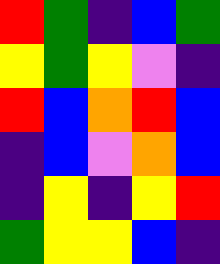[["red", "green", "indigo", "blue", "green"], ["yellow", "green", "yellow", "violet", "indigo"], ["red", "blue", "orange", "red", "blue"], ["indigo", "blue", "violet", "orange", "blue"], ["indigo", "yellow", "indigo", "yellow", "red"], ["green", "yellow", "yellow", "blue", "indigo"]]